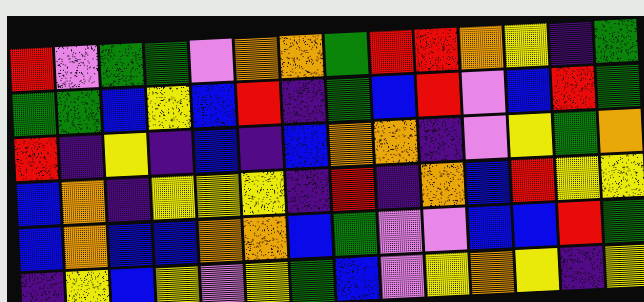[["red", "violet", "green", "green", "violet", "orange", "orange", "green", "red", "red", "orange", "yellow", "indigo", "green"], ["green", "green", "blue", "yellow", "blue", "red", "indigo", "green", "blue", "red", "violet", "blue", "red", "green"], ["red", "indigo", "yellow", "indigo", "blue", "indigo", "blue", "orange", "orange", "indigo", "violet", "yellow", "green", "orange"], ["blue", "orange", "indigo", "yellow", "yellow", "yellow", "indigo", "red", "indigo", "orange", "blue", "red", "yellow", "yellow"], ["blue", "orange", "blue", "blue", "orange", "orange", "blue", "green", "violet", "violet", "blue", "blue", "red", "green"], ["indigo", "yellow", "blue", "yellow", "violet", "yellow", "green", "blue", "violet", "yellow", "orange", "yellow", "indigo", "yellow"]]